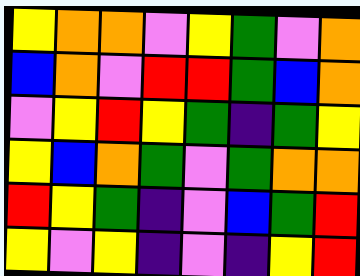[["yellow", "orange", "orange", "violet", "yellow", "green", "violet", "orange"], ["blue", "orange", "violet", "red", "red", "green", "blue", "orange"], ["violet", "yellow", "red", "yellow", "green", "indigo", "green", "yellow"], ["yellow", "blue", "orange", "green", "violet", "green", "orange", "orange"], ["red", "yellow", "green", "indigo", "violet", "blue", "green", "red"], ["yellow", "violet", "yellow", "indigo", "violet", "indigo", "yellow", "red"]]